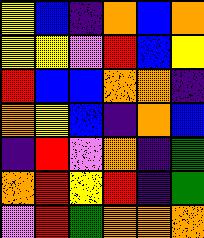[["yellow", "blue", "indigo", "orange", "blue", "orange"], ["yellow", "yellow", "violet", "red", "blue", "yellow"], ["red", "blue", "blue", "orange", "orange", "indigo"], ["orange", "yellow", "blue", "indigo", "orange", "blue"], ["indigo", "red", "violet", "orange", "indigo", "green"], ["orange", "red", "yellow", "red", "indigo", "green"], ["violet", "red", "green", "orange", "orange", "orange"]]